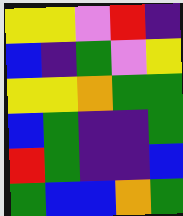[["yellow", "yellow", "violet", "red", "indigo"], ["blue", "indigo", "green", "violet", "yellow"], ["yellow", "yellow", "orange", "green", "green"], ["blue", "green", "indigo", "indigo", "green"], ["red", "green", "indigo", "indigo", "blue"], ["green", "blue", "blue", "orange", "green"]]